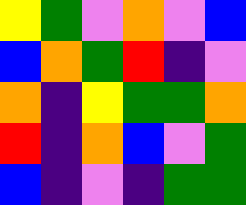[["yellow", "green", "violet", "orange", "violet", "blue"], ["blue", "orange", "green", "red", "indigo", "violet"], ["orange", "indigo", "yellow", "green", "green", "orange"], ["red", "indigo", "orange", "blue", "violet", "green"], ["blue", "indigo", "violet", "indigo", "green", "green"]]